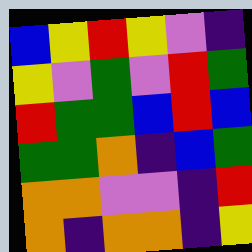[["blue", "yellow", "red", "yellow", "violet", "indigo"], ["yellow", "violet", "green", "violet", "red", "green"], ["red", "green", "green", "blue", "red", "blue"], ["green", "green", "orange", "indigo", "blue", "green"], ["orange", "orange", "violet", "violet", "indigo", "red"], ["orange", "indigo", "orange", "orange", "indigo", "yellow"]]